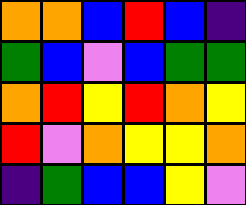[["orange", "orange", "blue", "red", "blue", "indigo"], ["green", "blue", "violet", "blue", "green", "green"], ["orange", "red", "yellow", "red", "orange", "yellow"], ["red", "violet", "orange", "yellow", "yellow", "orange"], ["indigo", "green", "blue", "blue", "yellow", "violet"]]